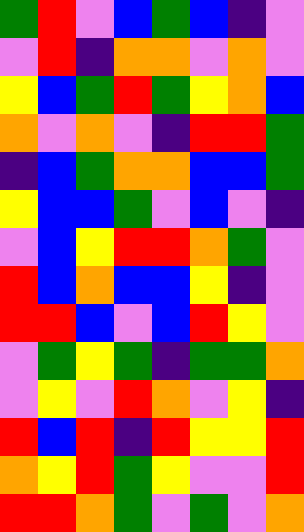[["green", "red", "violet", "blue", "green", "blue", "indigo", "violet"], ["violet", "red", "indigo", "orange", "orange", "violet", "orange", "violet"], ["yellow", "blue", "green", "red", "green", "yellow", "orange", "blue"], ["orange", "violet", "orange", "violet", "indigo", "red", "red", "green"], ["indigo", "blue", "green", "orange", "orange", "blue", "blue", "green"], ["yellow", "blue", "blue", "green", "violet", "blue", "violet", "indigo"], ["violet", "blue", "yellow", "red", "red", "orange", "green", "violet"], ["red", "blue", "orange", "blue", "blue", "yellow", "indigo", "violet"], ["red", "red", "blue", "violet", "blue", "red", "yellow", "violet"], ["violet", "green", "yellow", "green", "indigo", "green", "green", "orange"], ["violet", "yellow", "violet", "red", "orange", "violet", "yellow", "indigo"], ["red", "blue", "red", "indigo", "red", "yellow", "yellow", "red"], ["orange", "yellow", "red", "green", "yellow", "violet", "violet", "red"], ["red", "red", "orange", "green", "violet", "green", "violet", "orange"]]